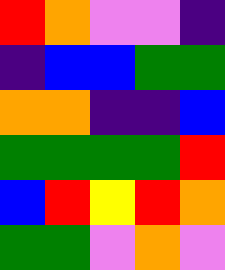[["red", "orange", "violet", "violet", "indigo"], ["indigo", "blue", "blue", "green", "green"], ["orange", "orange", "indigo", "indigo", "blue"], ["green", "green", "green", "green", "red"], ["blue", "red", "yellow", "red", "orange"], ["green", "green", "violet", "orange", "violet"]]